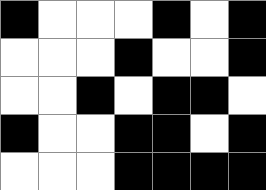[["black", "white", "white", "white", "black", "white", "black"], ["white", "white", "white", "black", "white", "white", "black"], ["white", "white", "black", "white", "black", "black", "white"], ["black", "white", "white", "black", "black", "white", "black"], ["white", "white", "white", "black", "black", "black", "black"]]